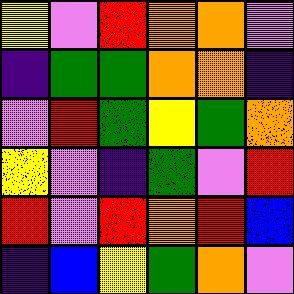[["yellow", "violet", "red", "orange", "orange", "violet"], ["indigo", "green", "green", "orange", "orange", "indigo"], ["violet", "red", "green", "yellow", "green", "orange"], ["yellow", "violet", "indigo", "green", "violet", "red"], ["red", "violet", "red", "orange", "red", "blue"], ["indigo", "blue", "yellow", "green", "orange", "violet"]]